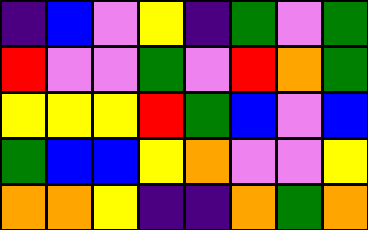[["indigo", "blue", "violet", "yellow", "indigo", "green", "violet", "green"], ["red", "violet", "violet", "green", "violet", "red", "orange", "green"], ["yellow", "yellow", "yellow", "red", "green", "blue", "violet", "blue"], ["green", "blue", "blue", "yellow", "orange", "violet", "violet", "yellow"], ["orange", "orange", "yellow", "indigo", "indigo", "orange", "green", "orange"]]